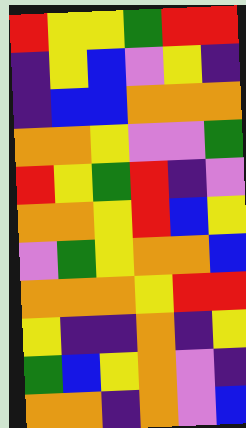[["red", "yellow", "yellow", "green", "red", "red"], ["indigo", "yellow", "blue", "violet", "yellow", "indigo"], ["indigo", "blue", "blue", "orange", "orange", "orange"], ["orange", "orange", "yellow", "violet", "violet", "green"], ["red", "yellow", "green", "red", "indigo", "violet"], ["orange", "orange", "yellow", "red", "blue", "yellow"], ["violet", "green", "yellow", "orange", "orange", "blue"], ["orange", "orange", "orange", "yellow", "red", "red"], ["yellow", "indigo", "indigo", "orange", "indigo", "yellow"], ["green", "blue", "yellow", "orange", "violet", "indigo"], ["orange", "orange", "indigo", "orange", "violet", "blue"]]